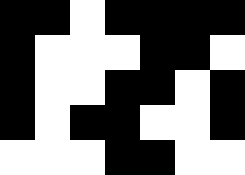[["black", "black", "white", "black", "black", "black", "black"], ["black", "white", "white", "white", "black", "black", "white"], ["black", "white", "white", "black", "black", "white", "black"], ["black", "white", "black", "black", "white", "white", "black"], ["white", "white", "white", "black", "black", "white", "white"]]